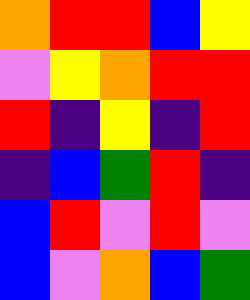[["orange", "red", "red", "blue", "yellow"], ["violet", "yellow", "orange", "red", "red"], ["red", "indigo", "yellow", "indigo", "red"], ["indigo", "blue", "green", "red", "indigo"], ["blue", "red", "violet", "red", "violet"], ["blue", "violet", "orange", "blue", "green"]]